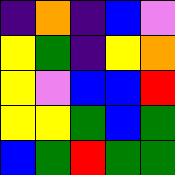[["indigo", "orange", "indigo", "blue", "violet"], ["yellow", "green", "indigo", "yellow", "orange"], ["yellow", "violet", "blue", "blue", "red"], ["yellow", "yellow", "green", "blue", "green"], ["blue", "green", "red", "green", "green"]]